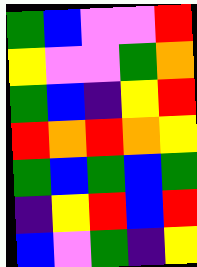[["green", "blue", "violet", "violet", "red"], ["yellow", "violet", "violet", "green", "orange"], ["green", "blue", "indigo", "yellow", "red"], ["red", "orange", "red", "orange", "yellow"], ["green", "blue", "green", "blue", "green"], ["indigo", "yellow", "red", "blue", "red"], ["blue", "violet", "green", "indigo", "yellow"]]